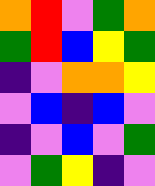[["orange", "red", "violet", "green", "orange"], ["green", "red", "blue", "yellow", "green"], ["indigo", "violet", "orange", "orange", "yellow"], ["violet", "blue", "indigo", "blue", "violet"], ["indigo", "violet", "blue", "violet", "green"], ["violet", "green", "yellow", "indigo", "violet"]]